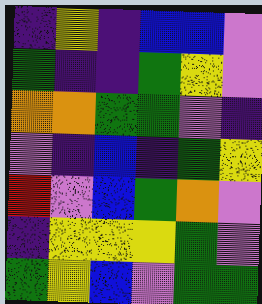[["indigo", "yellow", "indigo", "blue", "blue", "violet"], ["green", "indigo", "indigo", "green", "yellow", "violet"], ["orange", "orange", "green", "green", "violet", "indigo"], ["violet", "indigo", "blue", "indigo", "green", "yellow"], ["red", "violet", "blue", "green", "orange", "violet"], ["indigo", "yellow", "yellow", "yellow", "green", "violet"], ["green", "yellow", "blue", "violet", "green", "green"]]